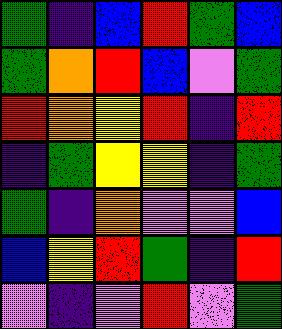[["green", "indigo", "blue", "red", "green", "blue"], ["green", "orange", "red", "blue", "violet", "green"], ["red", "orange", "yellow", "red", "indigo", "red"], ["indigo", "green", "yellow", "yellow", "indigo", "green"], ["green", "indigo", "orange", "violet", "violet", "blue"], ["blue", "yellow", "red", "green", "indigo", "red"], ["violet", "indigo", "violet", "red", "violet", "green"]]